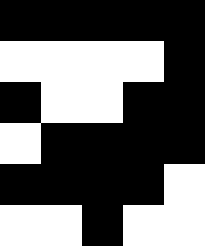[["black", "black", "black", "black", "black"], ["white", "white", "white", "white", "black"], ["black", "white", "white", "black", "black"], ["white", "black", "black", "black", "black"], ["black", "black", "black", "black", "white"], ["white", "white", "black", "white", "white"]]